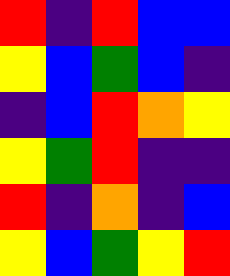[["red", "indigo", "red", "blue", "blue"], ["yellow", "blue", "green", "blue", "indigo"], ["indigo", "blue", "red", "orange", "yellow"], ["yellow", "green", "red", "indigo", "indigo"], ["red", "indigo", "orange", "indigo", "blue"], ["yellow", "blue", "green", "yellow", "red"]]